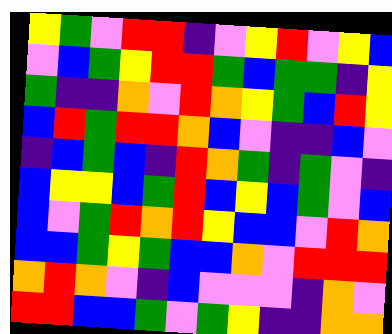[["yellow", "green", "violet", "red", "red", "indigo", "violet", "yellow", "red", "violet", "yellow", "blue"], ["violet", "blue", "green", "yellow", "red", "red", "green", "blue", "green", "green", "indigo", "yellow"], ["green", "indigo", "indigo", "orange", "violet", "red", "orange", "yellow", "green", "blue", "red", "yellow"], ["blue", "red", "green", "red", "red", "orange", "blue", "violet", "indigo", "indigo", "blue", "violet"], ["indigo", "blue", "green", "blue", "indigo", "red", "orange", "green", "indigo", "green", "violet", "indigo"], ["blue", "yellow", "yellow", "blue", "green", "red", "blue", "yellow", "blue", "green", "violet", "blue"], ["blue", "violet", "green", "red", "orange", "red", "yellow", "blue", "blue", "violet", "red", "orange"], ["blue", "blue", "green", "yellow", "green", "blue", "blue", "orange", "violet", "red", "red", "red"], ["orange", "red", "orange", "violet", "indigo", "blue", "violet", "violet", "violet", "indigo", "orange", "violet"], ["red", "red", "blue", "blue", "green", "violet", "green", "yellow", "indigo", "indigo", "orange", "orange"]]